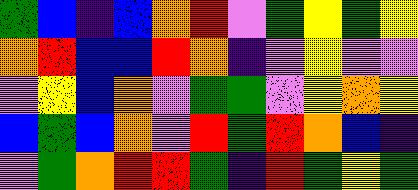[["green", "blue", "indigo", "blue", "orange", "red", "violet", "green", "yellow", "green", "yellow"], ["orange", "red", "blue", "blue", "red", "orange", "indigo", "violet", "yellow", "violet", "violet"], ["violet", "yellow", "blue", "orange", "violet", "green", "green", "violet", "yellow", "orange", "yellow"], ["blue", "green", "blue", "orange", "violet", "red", "green", "red", "orange", "blue", "indigo"], ["violet", "green", "orange", "red", "red", "green", "indigo", "red", "green", "yellow", "green"]]